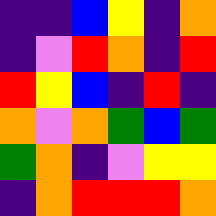[["indigo", "indigo", "blue", "yellow", "indigo", "orange"], ["indigo", "violet", "red", "orange", "indigo", "red"], ["red", "yellow", "blue", "indigo", "red", "indigo"], ["orange", "violet", "orange", "green", "blue", "green"], ["green", "orange", "indigo", "violet", "yellow", "yellow"], ["indigo", "orange", "red", "red", "red", "orange"]]